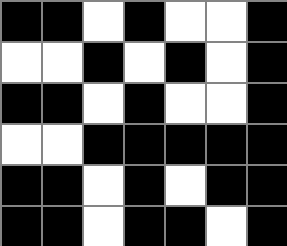[["black", "black", "white", "black", "white", "white", "black"], ["white", "white", "black", "white", "black", "white", "black"], ["black", "black", "white", "black", "white", "white", "black"], ["white", "white", "black", "black", "black", "black", "black"], ["black", "black", "white", "black", "white", "black", "black"], ["black", "black", "white", "black", "black", "white", "black"]]